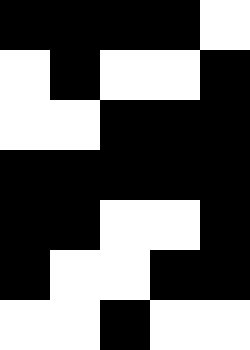[["black", "black", "black", "black", "white"], ["white", "black", "white", "white", "black"], ["white", "white", "black", "black", "black"], ["black", "black", "black", "black", "black"], ["black", "black", "white", "white", "black"], ["black", "white", "white", "black", "black"], ["white", "white", "black", "white", "white"]]